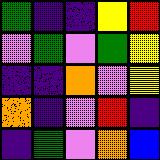[["green", "indigo", "indigo", "yellow", "red"], ["violet", "green", "violet", "green", "yellow"], ["indigo", "indigo", "orange", "violet", "yellow"], ["orange", "indigo", "violet", "red", "indigo"], ["indigo", "green", "violet", "orange", "blue"]]